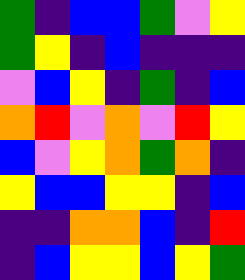[["green", "indigo", "blue", "blue", "green", "violet", "yellow"], ["green", "yellow", "indigo", "blue", "indigo", "indigo", "indigo"], ["violet", "blue", "yellow", "indigo", "green", "indigo", "blue"], ["orange", "red", "violet", "orange", "violet", "red", "yellow"], ["blue", "violet", "yellow", "orange", "green", "orange", "indigo"], ["yellow", "blue", "blue", "yellow", "yellow", "indigo", "blue"], ["indigo", "indigo", "orange", "orange", "blue", "indigo", "red"], ["indigo", "blue", "yellow", "yellow", "blue", "yellow", "green"]]